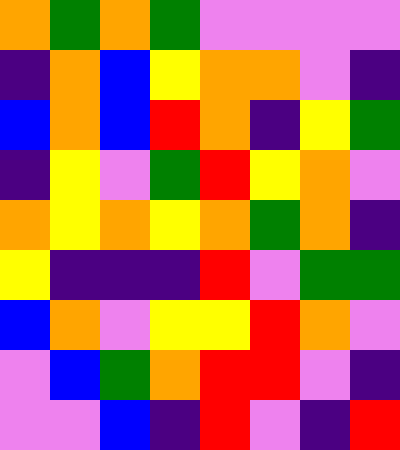[["orange", "green", "orange", "green", "violet", "violet", "violet", "violet"], ["indigo", "orange", "blue", "yellow", "orange", "orange", "violet", "indigo"], ["blue", "orange", "blue", "red", "orange", "indigo", "yellow", "green"], ["indigo", "yellow", "violet", "green", "red", "yellow", "orange", "violet"], ["orange", "yellow", "orange", "yellow", "orange", "green", "orange", "indigo"], ["yellow", "indigo", "indigo", "indigo", "red", "violet", "green", "green"], ["blue", "orange", "violet", "yellow", "yellow", "red", "orange", "violet"], ["violet", "blue", "green", "orange", "red", "red", "violet", "indigo"], ["violet", "violet", "blue", "indigo", "red", "violet", "indigo", "red"]]